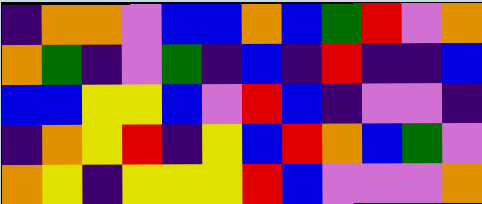[["indigo", "orange", "orange", "violet", "blue", "blue", "orange", "blue", "green", "red", "violet", "orange"], ["orange", "green", "indigo", "violet", "green", "indigo", "blue", "indigo", "red", "indigo", "indigo", "blue"], ["blue", "blue", "yellow", "yellow", "blue", "violet", "red", "blue", "indigo", "violet", "violet", "indigo"], ["indigo", "orange", "yellow", "red", "indigo", "yellow", "blue", "red", "orange", "blue", "green", "violet"], ["orange", "yellow", "indigo", "yellow", "yellow", "yellow", "red", "blue", "violet", "violet", "violet", "orange"]]